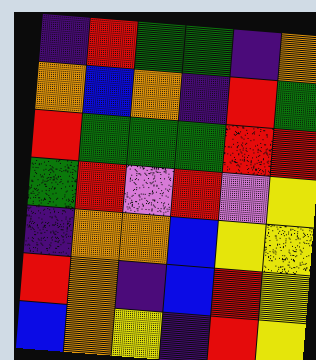[["indigo", "red", "green", "green", "indigo", "orange"], ["orange", "blue", "orange", "indigo", "red", "green"], ["red", "green", "green", "green", "red", "red"], ["green", "red", "violet", "red", "violet", "yellow"], ["indigo", "orange", "orange", "blue", "yellow", "yellow"], ["red", "orange", "indigo", "blue", "red", "yellow"], ["blue", "orange", "yellow", "indigo", "red", "yellow"]]